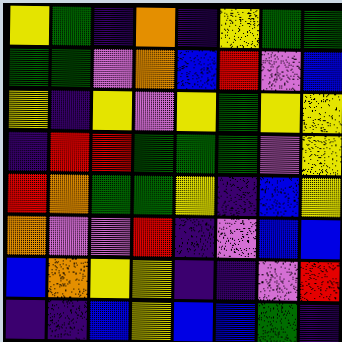[["yellow", "green", "indigo", "orange", "indigo", "yellow", "green", "green"], ["green", "green", "violet", "orange", "blue", "red", "violet", "blue"], ["yellow", "indigo", "yellow", "violet", "yellow", "green", "yellow", "yellow"], ["indigo", "red", "red", "green", "green", "green", "violet", "yellow"], ["red", "orange", "green", "green", "yellow", "indigo", "blue", "yellow"], ["orange", "violet", "violet", "red", "indigo", "violet", "blue", "blue"], ["blue", "orange", "yellow", "yellow", "indigo", "indigo", "violet", "red"], ["indigo", "indigo", "blue", "yellow", "blue", "blue", "green", "indigo"]]